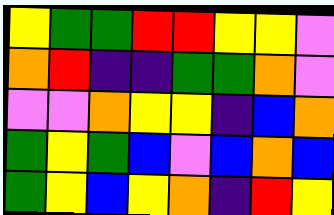[["yellow", "green", "green", "red", "red", "yellow", "yellow", "violet"], ["orange", "red", "indigo", "indigo", "green", "green", "orange", "violet"], ["violet", "violet", "orange", "yellow", "yellow", "indigo", "blue", "orange"], ["green", "yellow", "green", "blue", "violet", "blue", "orange", "blue"], ["green", "yellow", "blue", "yellow", "orange", "indigo", "red", "yellow"]]